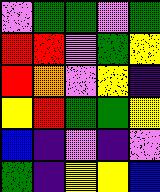[["violet", "green", "green", "violet", "green"], ["red", "red", "violet", "green", "yellow"], ["red", "orange", "violet", "yellow", "indigo"], ["yellow", "red", "green", "green", "yellow"], ["blue", "indigo", "violet", "indigo", "violet"], ["green", "indigo", "yellow", "yellow", "blue"]]